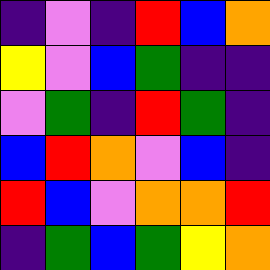[["indigo", "violet", "indigo", "red", "blue", "orange"], ["yellow", "violet", "blue", "green", "indigo", "indigo"], ["violet", "green", "indigo", "red", "green", "indigo"], ["blue", "red", "orange", "violet", "blue", "indigo"], ["red", "blue", "violet", "orange", "orange", "red"], ["indigo", "green", "blue", "green", "yellow", "orange"]]